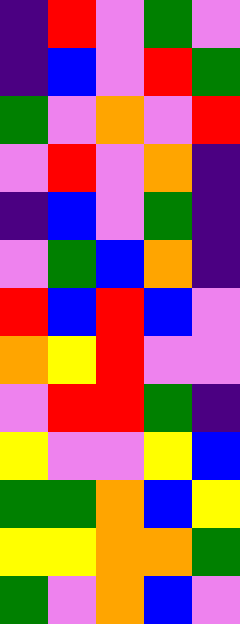[["indigo", "red", "violet", "green", "violet"], ["indigo", "blue", "violet", "red", "green"], ["green", "violet", "orange", "violet", "red"], ["violet", "red", "violet", "orange", "indigo"], ["indigo", "blue", "violet", "green", "indigo"], ["violet", "green", "blue", "orange", "indigo"], ["red", "blue", "red", "blue", "violet"], ["orange", "yellow", "red", "violet", "violet"], ["violet", "red", "red", "green", "indigo"], ["yellow", "violet", "violet", "yellow", "blue"], ["green", "green", "orange", "blue", "yellow"], ["yellow", "yellow", "orange", "orange", "green"], ["green", "violet", "orange", "blue", "violet"]]